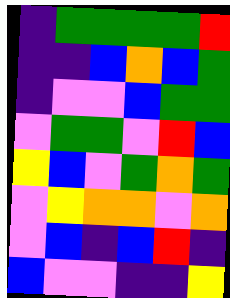[["indigo", "green", "green", "green", "green", "red"], ["indigo", "indigo", "blue", "orange", "blue", "green"], ["indigo", "violet", "violet", "blue", "green", "green"], ["violet", "green", "green", "violet", "red", "blue"], ["yellow", "blue", "violet", "green", "orange", "green"], ["violet", "yellow", "orange", "orange", "violet", "orange"], ["violet", "blue", "indigo", "blue", "red", "indigo"], ["blue", "violet", "violet", "indigo", "indigo", "yellow"]]